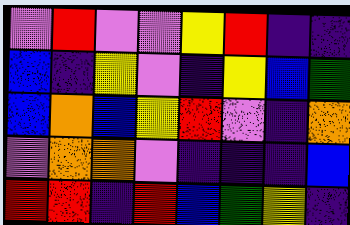[["violet", "red", "violet", "violet", "yellow", "red", "indigo", "indigo"], ["blue", "indigo", "yellow", "violet", "indigo", "yellow", "blue", "green"], ["blue", "orange", "blue", "yellow", "red", "violet", "indigo", "orange"], ["violet", "orange", "orange", "violet", "indigo", "indigo", "indigo", "blue"], ["red", "red", "indigo", "red", "blue", "green", "yellow", "indigo"]]